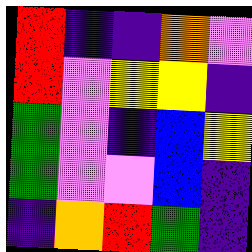[["red", "indigo", "indigo", "orange", "violet"], ["red", "violet", "yellow", "yellow", "indigo"], ["green", "violet", "indigo", "blue", "yellow"], ["green", "violet", "violet", "blue", "indigo"], ["indigo", "orange", "red", "green", "indigo"]]